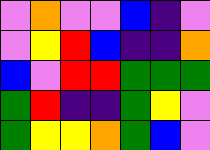[["violet", "orange", "violet", "violet", "blue", "indigo", "violet"], ["violet", "yellow", "red", "blue", "indigo", "indigo", "orange"], ["blue", "violet", "red", "red", "green", "green", "green"], ["green", "red", "indigo", "indigo", "green", "yellow", "violet"], ["green", "yellow", "yellow", "orange", "green", "blue", "violet"]]